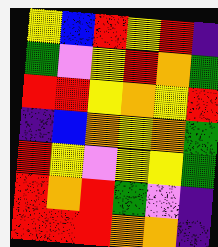[["yellow", "blue", "red", "yellow", "red", "indigo"], ["green", "violet", "yellow", "red", "orange", "green"], ["red", "red", "yellow", "orange", "yellow", "red"], ["indigo", "blue", "orange", "yellow", "orange", "green"], ["red", "yellow", "violet", "yellow", "yellow", "green"], ["red", "orange", "red", "green", "violet", "indigo"], ["red", "red", "red", "orange", "orange", "indigo"]]